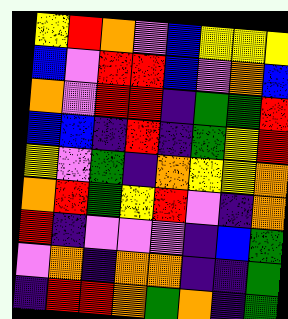[["yellow", "red", "orange", "violet", "blue", "yellow", "yellow", "yellow"], ["blue", "violet", "red", "red", "blue", "violet", "orange", "blue"], ["orange", "violet", "red", "red", "indigo", "green", "green", "red"], ["blue", "blue", "indigo", "red", "indigo", "green", "yellow", "red"], ["yellow", "violet", "green", "indigo", "orange", "yellow", "yellow", "orange"], ["orange", "red", "green", "yellow", "red", "violet", "indigo", "orange"], ["red", "indigo", "violet", "violet", "violet", "indigo", "blue", "green"], ["violet", "orange", "indigo", "orange", "orange", "indigo", "indigo", "green"], ["indigo", "red", "red", "orange", "green", "orange", "indigo", "green"]]